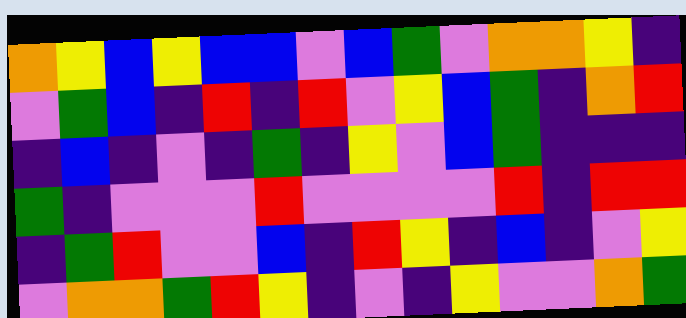[["orange", "yellow", "blue", "yellow", "blue", "blue", "violet", "blue", "green", "violet", "orange", "orange", "yellow", "indigo"], ["violet", "green", "blue", "indigo", "red", "indigo", "red", "violet", "yellow", "blue", "green", "indigo", "orange", "red"], ["indigo", "blue", "indigo", "violet", "indigo", "green", "indigo", "yellow", "violet", "blue", "green", "indigo", "indigo", "indigo"], ["green", "indigo", "violet", "violet", "violet", "red", "violet", "violet", "violet", "violet", "red", "indigo", "red", "red"], ["indigo", "green", "red", "violet", "violet", "blue", "indigo", "red", "yellow", "indigo", "blue", "indigo", "violet", "yellow"], ["violet", "orange", "orange", "green", "red", "yellow", "indigo", "violet", "indigo", "yellow", "violet", "violet", "orange", "green"]]